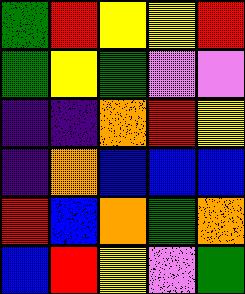[["green", "red", "yellow", "yellow", "red"], ["green", "yellow", "green", "violet", "violet"], ["indigo", "indigo", "orange", "red", "yellow"], ["indigo", "orange", "blue", "blue", "blue"], ["red", "blue", "orange", "green", "orange"], ["blue", "red", "yellow", "violet", "green"]]